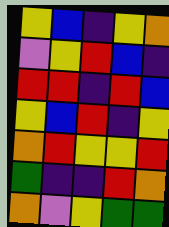[["yellow", "blue", "indigo", "yellow", "orange"], ["violet", "yellow", "red", "blue", "indigo"], ["red", "red", "indigo", "red", "blue"], ["yellow", "blue", "red", "indigo", "yellow"], ["orange", "red", "yellow", "yellow", "red"], ["green", "indigo", "indigo", "red", "orange"], ["orange", "violet", "yellow", "green", "green"]]